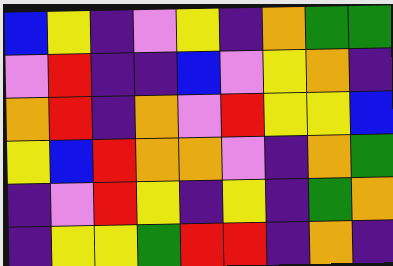[["blue", "yellow", "indigo", "violet", "yellow", "indigo", "orange", "green", "green"], ["violet", "red", "indigo", "indigo", "blue", "violet", "yellow", "orange", "indigo"], ["orange", "red", "indigo", "orange", "violet", "red", "yellow", "yellow", "blue"], ["yellow", "blue", "red", "orange", "orange", "violet", "indigo", "orange", "green"], ["indigo", "violet", "red", "yellow", "indigo", "yellow", "indigo", "green", "orange"], ["indigo", "yellow", "yellow", "green", "red", "red", "indigo", "orange", "indigo"]]